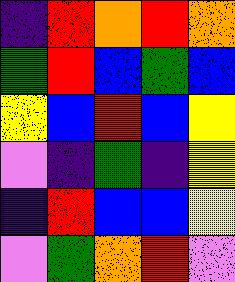[["indigo", "red", "orange", "red", "orange"], ["green", "red", "blue", "green", "blue"], ["yellow", "blue", "red", "blue", "yellow"], ["violet", "indigo", "green", "indigo", "yellow"], ["indigo", "red", "blue", "blue", "yellow"], ["violet", "green", "orange", "red", "violet"]]